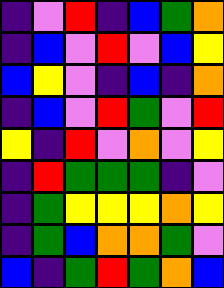[["indigo", "violet", "red", "indigo", "blue", "green", "orange"], ["indigo", "blue", "violet", "red", "violet", "blue", "yellow"], ["blue", "yellow", "violet", "indigo", "blue", "indigo", "orange"], ["indigo", "blue", "violet", "red", "green", "violet", "red"], ["yellow", "indigo", "red", "violet", "orange", "violet", "yellow"], ["indigo", "red", "green", "green", "green", "indigo", "violet"], ["indigo", "green", "yellow", "yellow", "yellow", "orange", "yellow"], ["indigo", "green", "blue", "orange", "orange", "green", "violet"], ["blue", "indigo", "green", "red", "green", "orange", "blue"]]